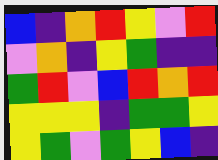[["blue", "indigo", "orange", "red", "yellow", "violet", "red"], ["violet", "orange", "indigo", "yellow", "green", "indigo", "indigo"], ["green", "red", "violet", "blue", "red", "orange", "red"], ["yellow", "yellow", "yellow", "indigo", "green", "green", "yellow"], ["yellow", "green", "violet", "green", "yellow", "blue", "indigo"]]